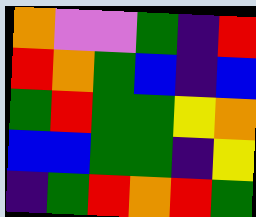[["orange", "violet", "violet", "green", "indigo", "red"], ["red", "orange", "green", "blue", "indigo", "blue"], ["green", "red", "green", "green", "yellow", "orange"], ["blue", "blue", "green", "green", "indigo", "yellow"], ["indigo", "green", "red", "orange", "red", "green"]]